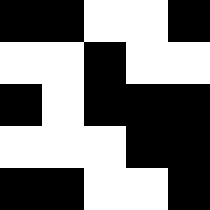[["black", "black", "white", "white", "black"], ["white", "white", "black", "white", "white"], ["black", "white", "black", "black", "black"], ["white", "white", "white", "black", "black"], ["black", "black", "white", "white", "black"]]